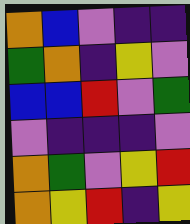[["orange", "blue", "violet", "indigo", "indigo"], ["green", "orange", "indigo", "yellow", "violet"], ["blue", "blue", "red", "violet", "green"], ["violet", "indigo", "indigo", "indigo", "violet"], ["orange", "green", "violet", "yellow", "red"], ["orange", "yellow", "red", "indigo", "yellow"]]